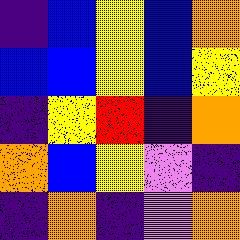[["indigo", "blue", "yellow", "blue", "orange"], ["blue", "blue", "yellow", "blue", "yellow"], ["indigo", "yellow", "red", "indigo", "orange"], ["orange", "blue", "yellow", "violet", "indigo"], ["indigo", "orange", "indigo", "violet", "orange"]]